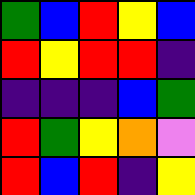[["green", "blue", "red", "yellow", "blue"], ["red", "yellow", "red", "red", "indigo"], ["indigo", "indigo", "indigo", "blue", "green"], ["red", "green", "yellow", "orange", "violet"], ["red", "blue", "red", "indigo", "yellow"]]